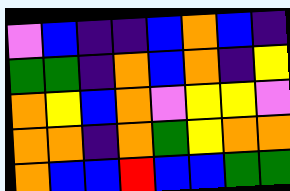[["violet", "blue", "indigo", "indigo", "blue", "orange", "blue", "indigo"], ["green", "green", "indigo", "orange", "blue", "orange", "indigo", "yellow"], ["orange", "yellow", "blue", "orange", "violet", "yellow", "yellow", "violet"], ["orange", "orange", "indigo", "orange", "green", "yellow", "orange", "orange"], ["orange", "blue", "blue", "red", "blue", "blue", "green", "green"]]